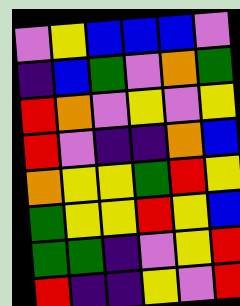[["violet", "yellow", "blue", "blue", "blue", "violet"], ["indigo", "blue", "green", "violet", "orange", "green"], ["red", "orange", "violet", "yellow", "violet", "yellow"], ["red", "violet", "indigo", "indigo", "orange", "blue"], ["orange", "yellow", "yellow", "green", "red", "yellow"], ["green", "yellow", "yellow", "red", "yellow", "blue"], ["green", "green", "indigo", "violet", "yellow", "red"], ["red", "indigo", "indigo", "yellow", "violet", "red"]]